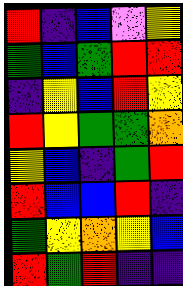[["red", "indigo", "blue", "violet", "yellow"], ["green", "blue", "green", "red", "red"], ["indigo", "yellow", "blue", "red", "yellow"], ["red", "yellow", "green", "green", "orange"], ["yellow", "blue", "indigo", "green", "red"], ["red", "blue", "blue", "red", "indigo"], ["green", "yellow", "orange", "yellow", "blue"], ["red", "green", "red", "indigo", "indigo"]]